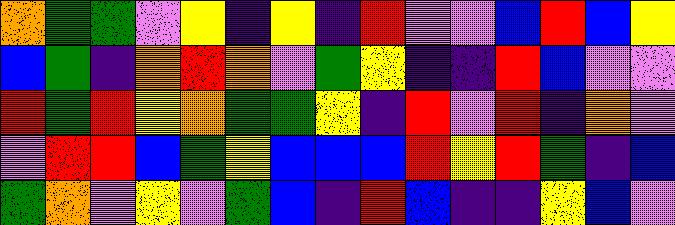[["orange", "green", "green", "violet", "yellow", "indigo", "yellow", "indigo", "red", "violet", "violet", "blue", "red", "blue", "yellow"], ["blue", "green", "indigo", "orange", "red", "orange", "violet", "green", "yellow", "indigo", "indigo", "red", "blue", "violet", "violet"], ["red", "green", "red", "yellow", "orange", "green", "green", "yellow", "indigo", "red", "violet", "red", "indigo", "orange", "violet"], ["violet", "red", "red", "blue", "green", "yellow", "blue", "blue", "blue", "red", "yellow", "red", "green", "indigo", "blue"], ["green", "orange", "violet", "yellow", "violet", "green", "blue", "indigo", "red", "blue", "indigo", "indigo", "yellow", "blue", "violet"]]